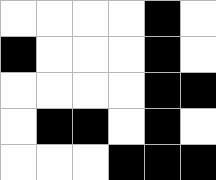[["white", "white", "white", "white", "black", "white"], ["black", "white", "white", "white", "black", "white"], ["white", "white", "white", "white", "black", "black"], ["white", "black", "black", "white", "black", "white"], ["white", "white", "white", "black", "black", "black"]]